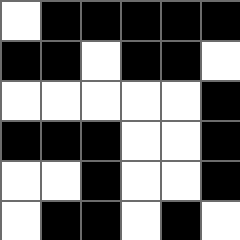[["white", "black", "black", "black", "black", "black"], ["black", "black", "white", "black", "black", "white"], ["white", "white", "white", "white", "white", "black"], ["black", "black", "black", "white", "white", "black"], ["white", "white", "black", "white", "white", "black"], ["white", "black", "black", "white", "black", "white"]]